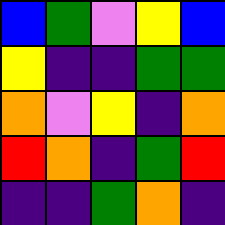[["blue", "green", "violet", "yellow", "blue"], ["yellow", "indigo", "indigo", "green", "green"], ["orange", "violet", "yellow", "indigo", "orange"], ["red", "orange", "indigo", "green", "red"], ["indigo", "indigo", "green", "orange", "indigo"]]